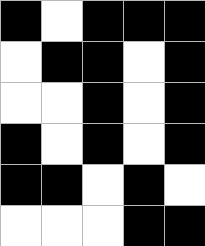[["black", "white", "black", "black", "black"], ["white", "black", "black", "white", "black"], ["white", "white", "black", "white", "black"], ["black", "white", "black", "white", "black"], ["black", "black", "white", "black", "white"], ["white", "white", "white", "black", "black"]]